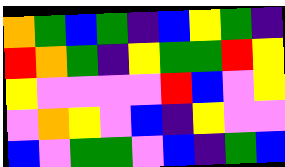[["orange", "green", "blue", "green", "indigo", "blue", "yellow", "green", "indigo"], ["red", "orange", "green", "indigo", "yellow", "green", "green", "red", "yellow"], ["yellow", "violet", "violet", "violet", "violet", "red", "blue", "violet", "yellow"], ["violet", "orange", "yellow", "violet", "blue", "indigo", "yellow", "violet", "violet"], ["blue", "violet", "green", "green", "violet", "blue", "indigo", "green", "blue"]]